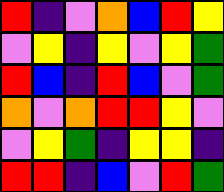[["red", "indigo", "violet", "orange", "blue", "red", "yellow"], ["violet", "yellow", "indigo", "yellow", "violet", "yellow", "green"], ["red", "blue", "indigo", "red", "blue", "violet", "green"], ["orange", "violet", "orange", "red", "red", "yellow", "violet"], ["violet", "yellow", "green", "indigo", "yellow", "yellow", "indigo"], ["red", "red", "indigo", "blue", "violet", "red", "green"]]